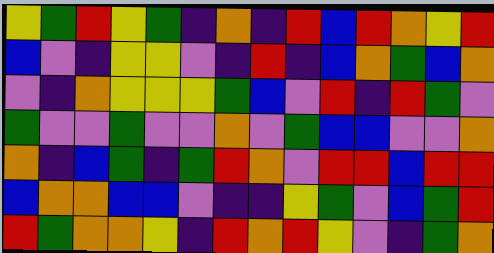[["yellow", "green", "red", "yellow", "green", "indigo", "orange", "indigo", "red", "blue", "red", "orange", "yellow", "red"], ["blue", "violet", "indigo", "yellow", "yellow", "violet", "indigo", "red", "indigo", "blue", "orange", "green", "blue", "orange"], ["violet", "indigo", "orange", "yellow", "yellow", "yellow", "green", "blue", "violet", "red", "indigo", "red", "green", "violet"], ["green", "violet", "violet", "green", "violet", "violet", "orange", "violet", "green", "blue", "blue", "violet", "violet", "orange"], ["orange", "indigo", "blue", "green", "indigo", "green", "red", "orange", "violet", "red", "red", "blue", "red", "red"], ["blue", "orange", "orange", "blue", "blue", "violet", "indigo", "indigo", "yellow", "green", "violet", "blue", "green", "red"], ["red", "green", "orange", "orange", "yellow", "indigo", "red", "orange", "red", "yellow", "violet", "indigo", "green", "orange"]]